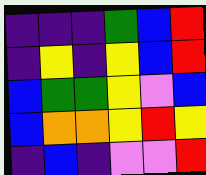[["indigo", "indigo", "indigo", "green", "blue", "red"], ["indigo", "yellow", "indigo", "yellow", "blue", "red"], ["blue", "green", "green", "yellow", "violet", "blue"], ["blue", "orange", "orange", "yellow", "red", "yellow"], ["indigo", "blue", "indigo", "violet", "violet", "red"]]